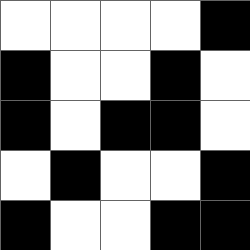[["white", "white", "white", "white", "black"], ["black", "white", "white", "black", "white"], ["black", "white", "black", "black", "white"], ["white", "black", "white", "white", "black"], ["black", "white", "white", "black", "black"]]